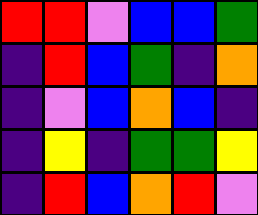[["red", "red", "violet", "blue", "blue", "green"], ["indigo", "red", "blue", "green", "indigo", "orange"], ["indigo", "violet", "blue", "orange", "blue", "indigo"], ["indigo", "yellow", "indigo", "green", "green", "yellow"], ["indigo", "red", "blue", "orange", "red", "violet"]]